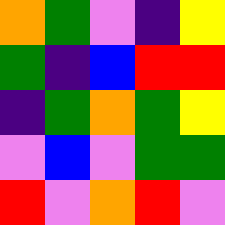[["orange", "green", "violet", "indigo", "yellow"], ["green", "indigo", "blue", "red", "red"], ["indigo", "green", "orange", "green", "yellow"], ["violet", "blue", "violet", "green", "green"], ["red", "violet", "orange", "red", "violet"]]